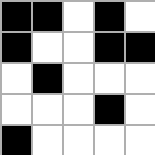[["black", "black", "white", "black", "white"], ["black", "white", "white", "black", "black"], ["white", "black", "white", "white", "white"], ["white", "white", "white", "black", "white"], ["black", "white", "white", "white", "white"]]